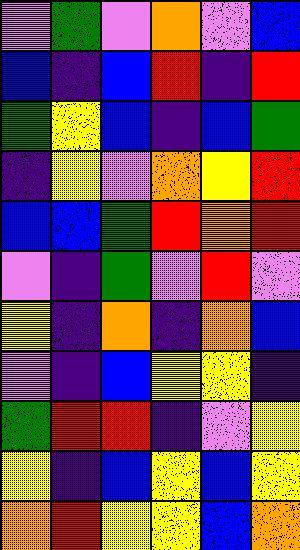[["violet", "green", "violet", "orange", "violet", "blue"], ["blue", "indigo", "blue", "red", "indigo", "red"], ["green", "yellow", "blue", "indigo", "blue", "green"], ["indigo", "yellow", "violet", "orange", "yellow", "red"], ["blue", "blue", "green", "red", "orange", "red"], ["violet", "indigo", "green", "violet", "red", "violet"], ["yellow", "indigo", "orange", "indigo", "orange", "blue"], ["violet", "indigo", "blue", "yellow", "yellow", "indigo"], ["green", "red", "red", "indigo", "violet", "yellow"], ["yellow", "indigo", "blue", "yellow", "blue", "yellow"], ["orange", "red", "yellow", "yellow", "blue", "orange"]]